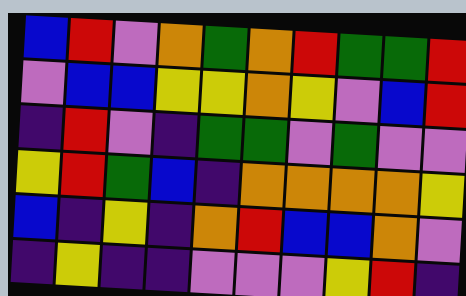[["blue", "red", "violet", "orange", "green", "orange", "red", "green", "green", "red"], ["violet", "blue", "blue", "yellow", "yellow", "orange", "yellow", "violet", "blue", "red"], ["indigo", "red", "violet", "indigo", "green", "green", "violet", "green", "violet", "violet"], ["yellow", "red", "green", "blue", "indigo", "orange", "orange", "orange", "orange", "yellow"], ["blue", "indigo", "yellow", "indigo", "orange", "red", "blue", "blue", "orange", "violet"], ["indigo", "yellow", "indigo", "indigo", "violet", "violet", "violet", "yellow", "red", "indigo"]]